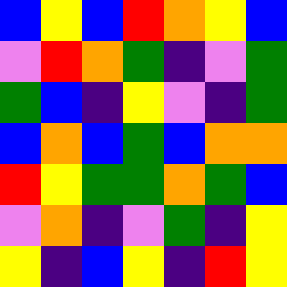[["blue", "yellow", "blue", "red", "orange", "yellow", "blue"], ["violet", "red", "orange", "green", "indigo", "violet", "green"], ["green", "blue", "indigo", "yellow", "violet", "indigo", "green"], ["blue", "orange", "blue", "green", "blue", "orange", "orange"], ["red", "yellow", "green", "green", "orange", "green", "blue"], ["violet", "orange", "indigo", "violet", "green", "indigo", "yellow"], ["yellow", "indigo", "blue", "yellow", "indigo", "red", "yellow"]]